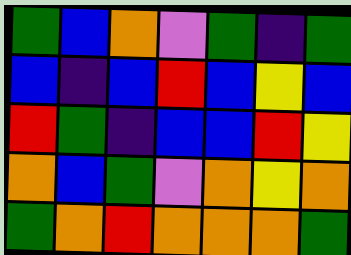[["green", "blue", "orange", "violet", "green", "indigo", "green"], ["blue", "indigo", "blue", "red", "blue", "yellow", "blue"], ["red", "green", "indigo", "blue", "blue", "red", "yellow"], ["orange", "blue", "green", "violet", "orange", "yellow", "orange"], ["green", "orange", "red", "orange", "orange", "orange", "green"]]